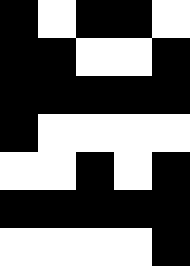[["black", "white", "black", "black", "white"], ["black", "black", "white", "white", "black"], ["black", "black", "black", "black", "black"], ["black", "white", "white", "white", "white"], ["white", "white", "black", "white", "black"], ["black", "black", "black", "black", "black"], ["white", "white", "white", "white", "black"]]